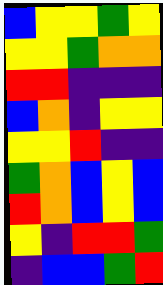[["blue", "yellow", "yellow", "green", "yellow"], ["yellow", "yellow", "green", "orange", "orange"], ["red", "red", "indigo", "indigo", "indigo"], ["blue", "orange", "indigo", "yellow", "yellow"], ["yellow", "yellow", "red", "indigo", "indigo"], ["green", "orange", "blue", "yellow", "blue"], ["red", "orange", "blue", "yellow", "blue"], ["yellow", "indigo", "red", "red", "green"], ["indigo", "blue", "blue", "green", "red"]]